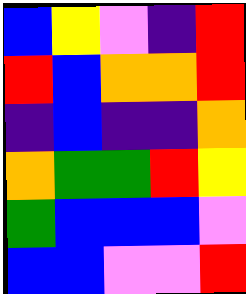[["blue", "yellow", "violet", "indigo", "red"], ["red", "blue", "orange", "orange", "red"], ["indigo", "blue", "indigo", "indigo", "orange"], ["orange", "green", "green", "red", "yellow"], ["green", "blue", "blue", "blue", "violet"], ["blue", "blue", "violet", "violet", "red"]]